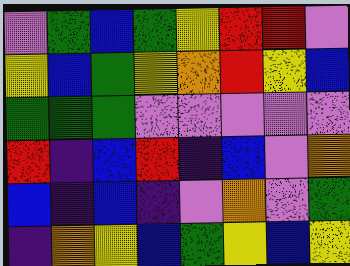[["violet", "green", "blue", "green", "yellow", "red", "red", "violet"], ["yellow", "blue", "green", "yellow", "orange", "red", "yellow", "blue"], ["green", "green", "green", "violet", "violet", "violet", "violet", "violet"], ["red", "indigo", "blue", "red", "indigo", "blue", "violet", "orange"], ["blue", "indigo", "blue", "indigo", "violet", "orange", "violet", "green"], ["indigo", "orange", "yellow", "blue", "green", "yellow", "blue", "yellow"]]